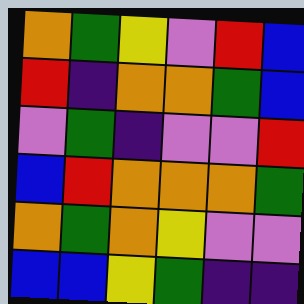[["orange", "green", "yellow", "violet", "red", "blue"], ["red", "indigo", "orange", "orange", "green", "blue"], ["violet", "green", "indigo", "violet", "violet", "red"], ["blue", "red", "orange", "orange", "orange", "green"], ["orange", "green", "orange", "yellow", "violet", "violet"], ["blue", "blue", "yellow", "green", "indigo", "indigo"]]